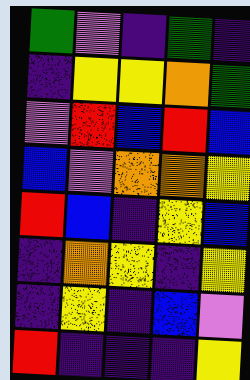[["green", "violet", "indigo", "green", "indigo"], ["indigo", "yellow", "yellow", "orange", "green"], ["violet", "red", "blue", "red", "blue"], ["blue", "violet", "orange", "orange", "yellow"], ["red", "blue", "indigo", "yellow", "blue"], ["indigo", "orange", "yellow", "indigo", "yellow"], ["indigo", "yellow", "indigo", "blue", "violet"], ["red", "indigo", "indigo", "indigo", "yellow"]]